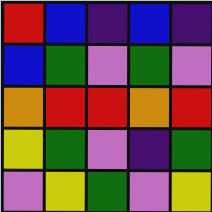[["red", "blue", "indigo", "blue", "indigo"], ["blue", "green", "violet", "green", "violet"], ["orange", "red", "red", "orange", "red"], ["yellow", "green", "violet", "indigo", "green"], ["violet", "yellow", "green", "violet", "yellow"]]